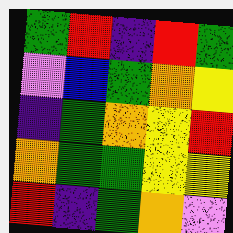[["green", "red", "indigo", "red", "green"], ["violet", "blue", "green", "orange", "yellow"], ["indigo", "green", "orange", "yellow", "red"], ["orange", "green", "green", "yellow", "yellow"], ["red", "indigo", "green", "orange", "violet"]]